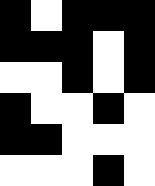[["black", "white", "black", "black", "black"], ["black", "black", "black", "white", "black"], ["white", "white", "black", "white", "black"], ["black", "white", "white", "black", "white"], ["black", "black", "white", "white", "white"], ["white", "white", "white", "black", "white"]]